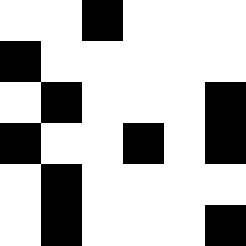[["white", "white", "black", "white", "white", "white"], ["black", "white", "white", "white", "white", "white"], ["white", "black", "white", "white", "white", "black"], ["black", "white", "white", "black", "white", "black"], ["white", "black", "white", "white", "white", "white"], ["white", "black", "white", "white", "white", "black"]]